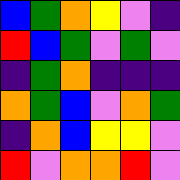[["blue", "green", "orange", "yellow", "violet", "indigo"], ["red", "blue", "green", "violet", "green", "violet"], ["indigo", "green", "orange", "indigo", "indigo", "indigo"], ["orange", "green", "blue", "violet", "orange", "green"], ["indigo", "orange", "blue", "yellow", "yellow", "violet"], ["red", "violet", "orange", "orange", "red", "violet"]]